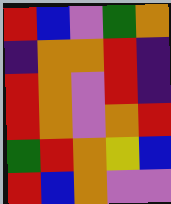[["red", "blue", "violet", "green", "orange"], ["indigo", "orange", "orange", "red", "indigo"], ["red", "orange", "violet", "red", "indigo"], ["red", "orange", "violet", "orange", "red"], ["green", "red", "orange", "yellow", "blue"], ["red", "blue", "orange", "violet", "violet"]]